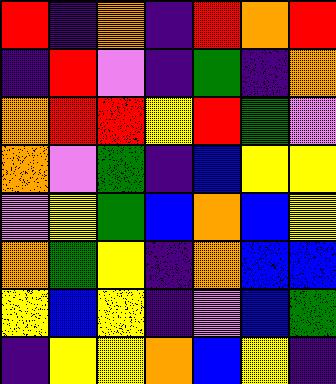[["red", "indigo", "orange", "indigo", "red", "orange", "red"], ["indigo", "red", "violet", "indigo", "green", "indigo", "orange"], ["orange", "red", "red", "yellow", "red", "green", "violet"], ["orange", "violet", "green", "indigo", "blue", "yellow", "yellow"], ["violet", "yellow", "green", "blue", "orange", "blue", "yellow"], ["orange", "green", "yellow", "indigo", "orange", "blue", "blue"], ["yellow", "blue", "yellow", "indigo", "violet", "blue", "green"], ["indigo", "yellow", "yellow", "orange", "blue", "yellow", "indigo"]]